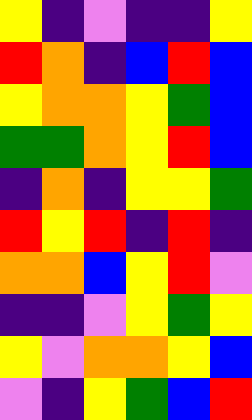[["yellow", "indigo", "violet", "indigo", "indigo", "yellow"], ["red", "orange", "indigo", "blue", "red", "blue"], ["yellow", "orange", "orange", "yellow", "green", "blue"], ["green", "green", "orange", "yellow", "red", "blue"], ["indigo", "orange", "indigo", "yellow", "yellow", "green"], ["red", "yellow", "red", "indigo", "red", "indigo"], ["orange", "orange", "blue", "yellow", "red", "violet"], ["indigo", "indigo", "violet", "yellow", "green", "yellow"], ["yellow", "violet", "orange", "orange", "yellow", "blue"], ["violet", "indigo", "yellow", "green", "blue", "red"]]